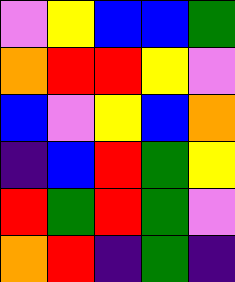[["violet", "yellow", "blue", "blue", "green"], ["orange", "red", "red", "yellow", "violet"], ["blue", "violet", "yellow", "blue", "orange"], ["indigo", "blue", "red", "green", "yellow"], ["red", "green", "red", "green", "violet"], ["orange", "red", "indigo", "green", "indigo"]]